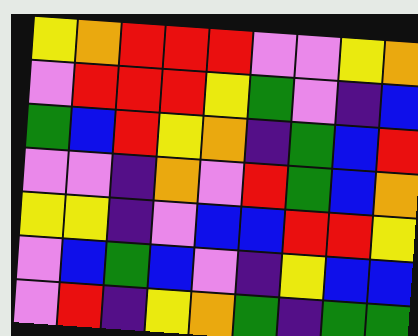[["yellow", "orange", "red", "red", "red", "violet", "violet", "yellow", "orange"], ["violet", "red", "red", "red", "yellow", "green", "violet", "indigo", "blue"], ["green", "blue", "red", "yellow", "orange", "indigo", "green", "blue", "red"], ["violet", "violet", "indigo", "orange", "violet", "red", "green", "blue", "orange"], ["yellow", "yellow", "indigo", "violet", "blue", "blue", "red", "red", "yellow"], ["violet", "blue", "green", "blue", "violet", "indigo", "yellow", "blue", "blue"], ["violet", "red", "indigo", "yellow", "orange", "green", "indigo", "green", "green"]]